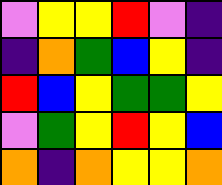[["violet", "yellow", "yellow", "red", "violet", "indigo"], ["indigo", "orange", "green", "blue", "yellow", "indigo"], ["red", "blue", "yellow", "green", "green", "yellow"], ["violet", "green", "yellow", "red", "yellow", "blue"], ["orange", "indigo", "orange", "yellow", "yellow", "orange"]]